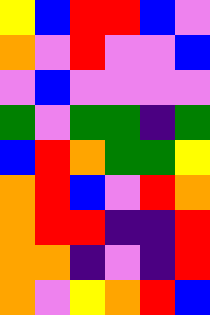[["yellow", "blue", "red", "red", "blue", "violet"], ["orange", "violet", "red", "violet", "violet", "blue"], ["violet", "blue", "violet", "violet", "violet", "violet"], ["green", "violet", "green", "green", "indigo", "green"], ["blue", "red", "orange", "green", "green", "yellow"], ["orange", "red", "blue", "violet", "red", "orange"], ["orange", "red", "red", "indigo", "indigo", "red"], ["orange", "orange", "indigo", "violet", "indigo", "red"], ["orange", "violet", "yellow", "orange", "red", "blue"]]